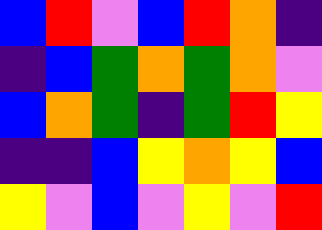[["blue", "red", "violet", "blue", "red", "orange", "indigo"], ["indigo", "blue", "green", "orange", "green", "orange", "violet"], ["blue", "orange", "green", "indigo", "green", "red", "yellow"], ["indigo", "indigo", "blue", "yellow", "orange", "yellow", "blue"], ["yellow", "violet", "blue", "violet", "yellow", "violet", "red"]]